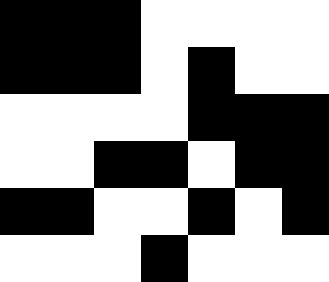[["black", "black", "black", "white", "white", "white", "white"], ["black", "black", "black", "white", "black", "white", "white"], ["white", "white", "white", "white", "black", "black", "black"], ["white", "white", "black", "black", "white", "black", "black"], ["black", "black", "white", "white", "black", "white", "black"], ["white", "white", "white", "black", "white", "white", "white"]]